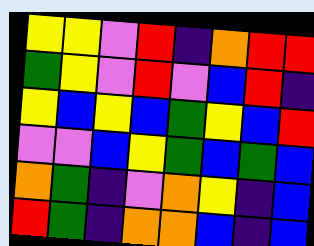[["yellow", "yellow", "violet", "red", "indigo", "orange", "red", "red"], ["green", "yellow", "violet", "red", "violet", "blue", "red", "indigo"], ["yellow", "blue", "yellow", "blue", "green", "yellow", "blue", "red"], ["violet", "violet", "blue", "yellow", "green", "blue", "green", "blue"], ["orange", "green", "indigo", "violet", "orange", "yellow", "indigo", "blue"], ["red", "green", "indigo", "orange", "orange", "blue", "indigo", "blue"]]